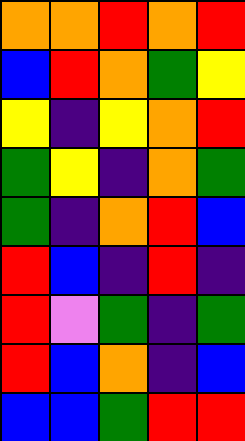[["orange", "orange", "red", "orange", "red"], ["blue", "red", "orange", "green", "yellow"], ["yellow", "indigo", "yellow", "orange", "red"], ["green", "yellow", "indigo", "orange", "green"], ["green", "indigo", "orange", "red", "blue"], ["red", "blue", "indigo", "red", "indigo"], ["red", "violet", "green", "indigo", "green"], ["red", "blue", "orange", "indigo", "blue"], ["blue", "blue", "green", "red", "red"]]